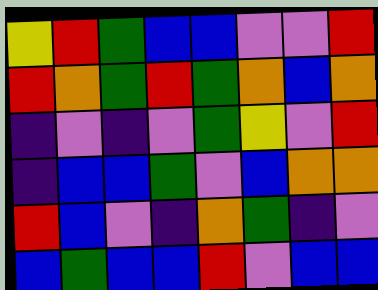[["yellow", "red", "green", "blue", "blue", "violet", "violet", "red"], ["red", "orange", "green", "red", "green", "orange", "blue", "orange"], ["indigo", "violet", "indigo", "violet", "green", "yellow", "violet", "red"], ["indigo", "blue", "blue", "green", "violet", "blue", "orange", "orange"], ["red", "blue", "violet", "indigo", "orange", "green", "indigo", "violet"], ["blue", "green", "blue", "blue", "red", "violet", "blue", "blue"]]